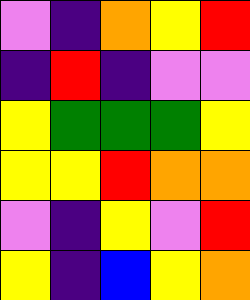[["violet", "indigo", "orange", "yellow", "red"], ["indigo", "red", "indigo", "violet", "violet"], ["yellow", "green", "green", "green", "yellow"], ["yellow", "yellow", "red", "orange", "orange"], ["violet", "indigo", "yellow", "violet", "red"], ["yellow", "indigo", "blue", "yellow", "orange"]]